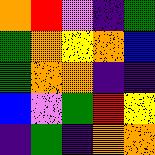[["orange", "red", "violet", "indigo", "green"], ["green", "orange", "yellow", "orange", "blue"], ["green", "orange", "orange", "indigo", "indigo"], ["blue", "violet", "green", "red", "yellow"], ["indigo", "green", "indigo", "orange", "orange"]]